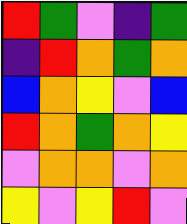[["red", "green", "violet", "indigo", "green"], ["indigo", "red", "orange", "green", "orange"], ["blue", "orange", "yellow", "violet", "blue"], ["red", "orange", "green", "orange", "yellow"], ["violet", "orange", "orange", "violet", "orange"], ["yellow", "violet", "yellow", "red", "violet"]]